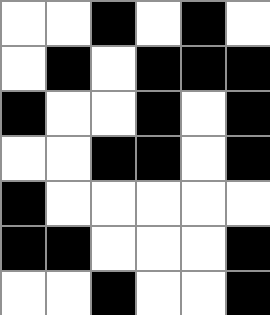[["white", "white", "black", "white", "black", "white"], ["white", "black", "white", "black", "black", "black"], ["black", "white", "white", "black", "white", "black"], ["white", "white", "black", "black", "white", "black"], ["black", "white", "white", "white", "white", "white"], ["black", "black", "white", "white", "white", "black"], ["white", "white", "black", "white", "white", "black"]]